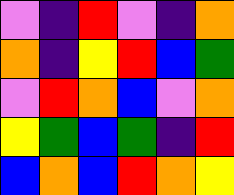[["violet", "indigo", "red", "violet", "indigo", "orange"], ["orange", "indigo", "yellow", "red", "blue", "green"], ["violet", "red", "orange", "blue", "violet", "orange"], ["yellow", "green", "blue", "green", "indigo", "red"], ["blue", "orange", "blue", "red", "orange", "yellow"]]